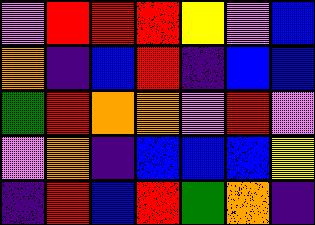[["violet", "red", "red", "red", "yellow", "violet", "blue"], ["orange", "indigo", "blue", "red", "indigo", "blue", "blue"], ["green", "red", "orange", "orange", "violet", "red", "violet"], ["violet", "orange", "indigo", "blue", "blue", "blue", "yellow"], ["indigo", "red", "blue", "red", "green", "orange", "indigo"]]